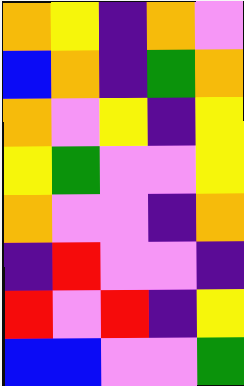[["orange", "yellow", "indigo", "orange", "violet"], ["blue", "orange", "indigo", "green", "orange"], ["orange", "violet", "yellow", "indigo", "yellow"], ["yellow", "green", "violet", "violet", "yellow"], ["orange", "violet", "violet", "indigo", "orange"], ["indigo", "red", "violet", "violet", "indigo"], ["red", "violet", "red", "indigo", "yellow"], ["blue", "blue", "violet", "violet", "green"]]